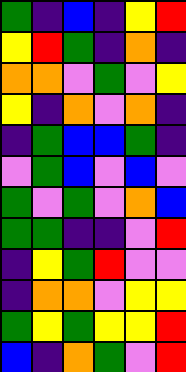[["green", "indigo", "blue", "indigo", "yellow", "red"], ["yellow", "red", "green", "indigo", "orange", "indigo"], ["orange", "orange", "violet", "green", "violet", "yellow"], ["yellow", "indigo", "orange", "violet", "orange", "indigo"], ["indigo", "green", "blue", "blue", "green", "indigo"], ["violet", "green", "blue", "violet", "blue", "violet"], ["green", "violet", "green", "violet", "orange", "blue"], ["green", "green", "indigo", "indigo", "violet", "red"], ["indigo", "yellow", "green", "red", "violet", "violet"], ["indigo", "orange", "orange", "violet", "yellow", "yellow"], ["green", "yellow", "green", "yellow", "yellow", "red"], ["blue", "indigo", "orange", "green", "violet", "red"]]